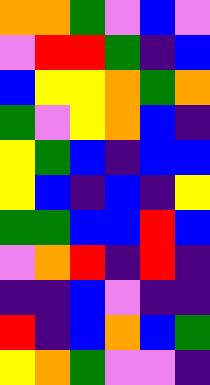[["orange", "orange", "green", "violet", "blue", "violet"], ["violet", "red", "red", "green", "indigo", "blue"], ["blue", "yellow", "yellow", "orange", "green", "orange"], ["green", "violet", "yellow", "orange", "blue", "indigo"], ["yellow", "green", "blue", "indigo", "blue", "blue"], ["yellow", "blue", "indigo", "blue", "indigo", "yellow"], ["green", "green", "blue", "blue", "red", "blue"], ["violet", "orange", "red", "indigo", "red", "indigo"], ["indigo", "indigo", "blue", "violet", "indigo", "indigo"], ["red", "indigo", "blue", "orange", "blue", "green"], ["yellow", "orange", "green", "violet", "violet", "indigo"]]